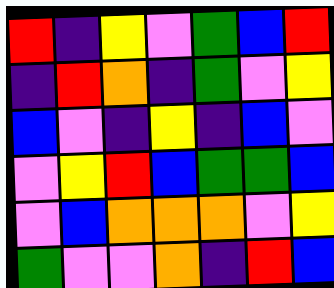[["red", "indigo", "yellow", "violet", "green", "blue", "red"], ["indigo", "red", "orange", "indigo", "green", "violet", "yellow"], ["blue", "violet", "indigo", "yellow", "indigo", "blue", "violet"], ["violet", "yellow", "red", "blue", "green", "green", "blue"], ["violet", "blue", "orange", "orange", "orange", "violet", "yellow"], ["green", "violet", "violet", "orange", "indigo", "red", "blue"]]